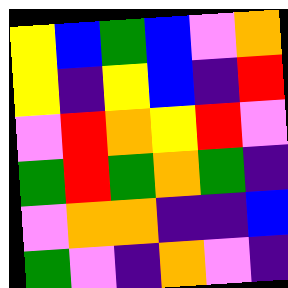[["yellow", "blue", "green", "blue", "violet", "orange"], ["yellow", "indigo", "yellow", "blue", "indigo", "red"], ["violet", "red", "orange", "yellow", "red", "violet"], ["green", "red", "green", "orange", "green", "indigo"], ["violet", "orange", "orange", "indigo", "indigo", "blue"], ["green", "violet", "indigo", "orange", "violet", "indigo"]]